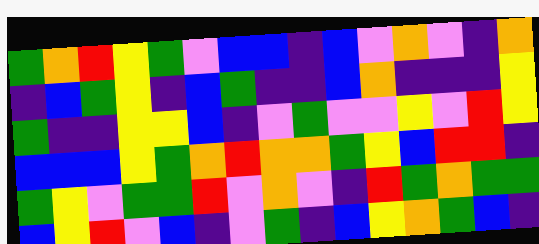[["green", "orange", "red", "yellow", "green", "violet", "blue", "blue", "indigo", "blue", "violet", "orange", "violet", "indigo", "orange"], ["indigo", "blue", "green", "yellow", "indigo", "blue", "green", "indigo", "indigo", "blue", "orange", "indigo", "indigo", "indigo", "yellow"], ["green", "indigo", "indigo", "yellow", "yellow", "blue", "indigo", "violet", "green", "violet", "violet", "yellow", "violet", "red", "yellow"], ["blue", "blue", "blue", "yellow", "green", "orange", "red", "orange", "orange", "green", "yellow", "blue", "red", "red", "indigo"], ["green", "yellow", "violet", "green", "green", "red", "violet", "orange", "violet", "indigo", "red", "green", "orange", "green", "green"], ["blue", "yellow", "red", "violet", "blue", "indigo", "violet", "green", "indigo", "blue", "yellow", "orange", "green", "blue", "indigo"]]